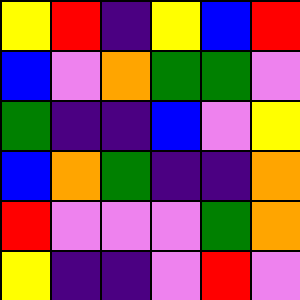[["yellow", "red", "indigo", "yellow", "blue", "red"], ["blue", "violet", "orange", "green", "green", "violet"], ["green", "indigo", "indigo", "blue", "violet", "yellow"], ["blue", "orange", "green", "indigo", "indigo", "orange"], ["red", "violet", "violet", "violet", "green", "orange"], ["yellow", "indigo", "indigo", "violet", "red", "violet"]]